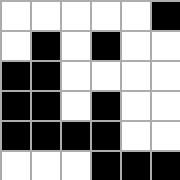[["white", "white", "white", "white", "white", "black"], ["white", "black", "white", "black", "white", "white"], ["black", "black", "white", "white", "white", "white"], ["black", "black", "white", "black", "white", "white"], ["black", "black", "black", "black", "white", "white"], ["white", "white", "white", "black", "black", "black"]]